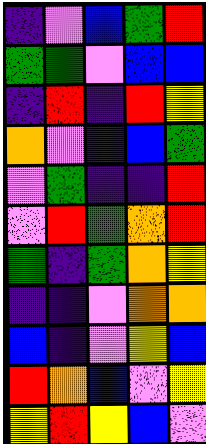[["indigo", "violet", "blue", "green", "red"], ["green", "green", "violet", "blue", "blue"], ["indigo", "red", "indigo", "red", "yellow"], ["orange", "violet", "indigo", "blue", "green"], ["violet", "green", "indigo", "indigo", "red"], ["violet", "red", "green", "orange", "red"], ["green", "indigo", "green", "orange", "yellow"], ["indigo", "indigo", "violet", "orange", "orange"], ["blue", "indigo", "violet", "yellow", "blue"], ["red", "orange", "blue", "violet", "yellow"], ["yellow", "red", "yellow", "blue", "violet"]]